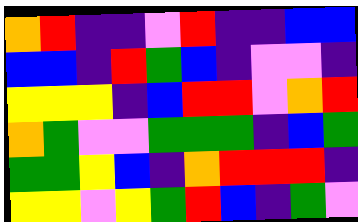[["orange", "red", "indigo", "indigo", "violet", "red", "indigo", "indigo", "blue", "blue"], ["blue", "blue", "indigo", "red", "green", "blue", "indigo", "violet", "violet", "indigo"], ["yellow", "yellow", "yellow", "indigo", "blue", "red", "red", "violet", "orange", "red"], ["orange", "green", "violet", "violet", "green", "green", "green", "indigo", "blue", "green"], ["green", "green", "yellow", "blue", "indigo", "orange", "red", "red", "red", "indigo"], ["yellow", "yellow", "violet", "yellow", "green", "red", "blue", "indigo", "green", "violet"]]